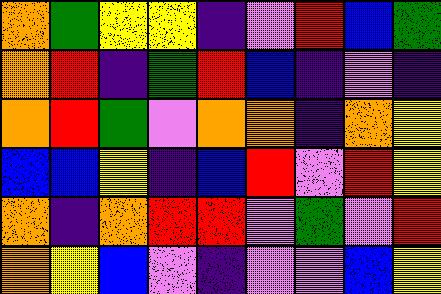[["orange", "green", "yellow", "yellow", "indigo", "violet", "red", "blue", "green"], ["orange", "red", "indigo", "green", "red", "blue", "indigo", "violet", "indigo"], ["orange", "red", "green", "violet", "orange", "orange", "indigo", "orange", "yellow"], ["blue", "blue", "yellow", "indigo", "blue", "red", "violet", "red", "yellow"], ["orange", "indigo", "orange", "red", "red", "violet", "green", "violet", "red"], ["orange", "yellow", "blue", "violet", "indigo", "violet", "violet", "blue", "yellow"]]